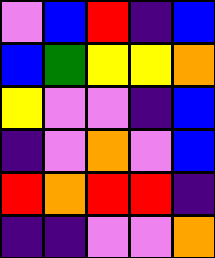[["violet", "blue", "red", "indigo", "blue"], ["blue", "green", "yellow", "yellow", "orange"], ["yellow", "violet", "violet", "indigo", "blue"], ["indigo", "violet", "orange", "violet", "blue"], ["red", "orange", "red", "red", "indigo"], ["indigo", "indigo", "violet", "violet", "orange"]]